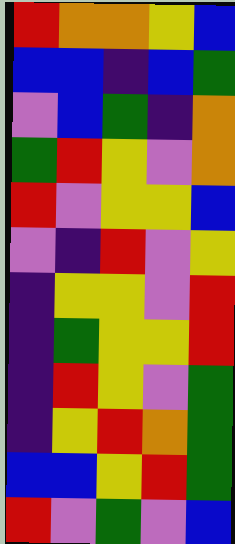[["red", "orange", "orange", "yellow", "blue"], ["blue", "blue", "indigo", "blue", "green"], ["violet", "blue", "green", "indigo", "orange"], ["green", "red", "yellow", "violet", "orange"], ["red", "violet", "yellow", "yellow", "blue"], ["violet", "indigo", "red", "violet", "yellow"], ["indigo", "yellow", "yellow", "violet", "red"], ["indigo", "green", "yellow", "yellow", "red"], ["indigo", "red", "yellow", "violet", "green"], ["indigo", "yellow", "red", "orange", "green"], ["blue", "blue", "yellow", "red", "green"], ["red", "violet", "green", "violet", "blue"]]